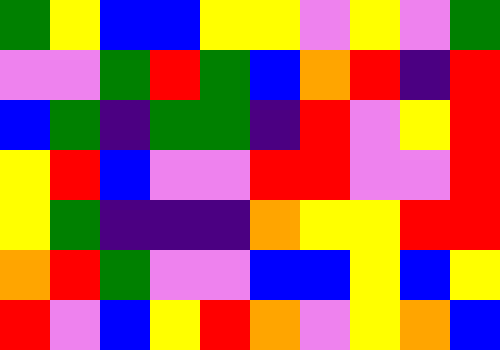[["green", "yellow", "blue", "blue", "yellow", "yellow", "violet", "yellow", "violet", "green"], ["violet", "violet", "green", "red", "green", "blue", "orange", "red", "indigo", "red"], ["blue", "green", "indigo", "green", "green", "indigo", "red", "violet", "yellow", "red"], ["yellow", "red", "blue", "violet", "violet", "red", "red", "violet", "violet", "red"], ["yellow", "green", "indigo", "indigo", "indigo", "orange", "yellow", "yellow", "red", "red"], ["orange", "red", "green", "violet", "violet", "blue", "blue", "yellow", "blue", "yellow"], ["red", "violet", "blue", "yellow", "red", "orange", "violet", "yellow", "orange", "blue"]]